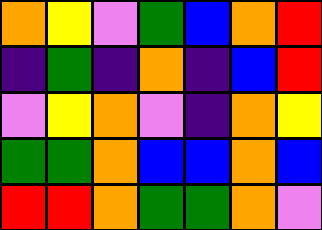[["orange", "yellow", "violet", "green", "blue", "orange", "red"], ["indigo", "green", "indigo", "orange", "indigo", "blue", "red"], ["violet", "yellow", "orange", "violet", "indigo", "orange", "yellow"], ["green", "green", "orange", "blue", "blue", "orange", "blue"], ["red", "red", "orange", "green", "green", "orange", "violet"]]